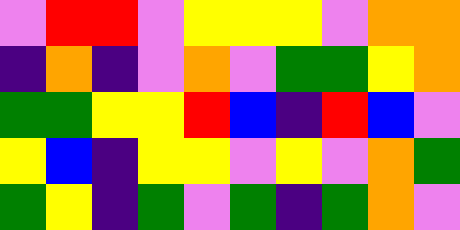[["violet", "red", "red", "violet", "yellow", "yellow", "yellow", "violet", "orange", "orange"], ["indigo", "orange", "indigo", "violet", "orange", "violet", "green", "green", "yellow", "orange"], ["green", "green", "yellow", "yellow", "red", "blue", "indigo", "red", "blue", "violet"], ["yellow", "blue", "indigo", "yellow", "yellow", "violet", "yellow", "violet", "orange", "green"], ["green", "yellow", "indigo", "green", "violet", "green", "indigo", "green", "orange", "violet"]]